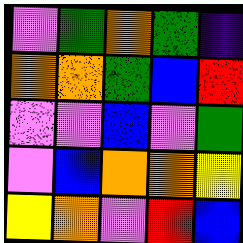[["violet", "green", "orange", "green", "indigo"], ["orange", "orange", "green", "blue", "red"], ["violet", "violet", "blue", "violet", "green"], ["violet", "blue", "orange", "orange", "yellow"], ["yellow", "orange", "violet", "red", "blue"]]